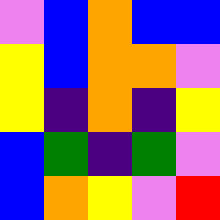[["violet", "blue", "orange", "blue", "blue"], ["yellow", "blue", "orange", "orange", "violet"], ["yellow", "indigo", "orange", "indigo", "yellow"], ["blue", "green", "indigo", "green", "violet"], ["blue", "orange", "yellow", "violet", "red"]]